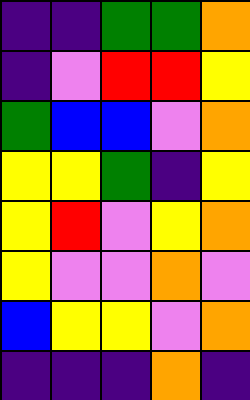[["indigo", "indigo", "green", "green", "orange"], ["indigo", "violet", "red", "red", "yellow"], ["green", "blue", "blue", "violet", "orange"], ["yellow", "yellow", "green", "indigo", "yellow"], ["yellow", "red", "violet", "yellow", "orange"], ["yellow", "violet", "violet", "orange", "violet"], ["blue", "yellow", "yellow", "violet", "orange"], ["indigo", "indigo", "indigo", "orange", "indigo"]]